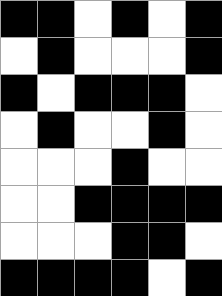[["black", "black", "white", "black", "white", "black"], ["white", "black", "white", "white", "white", "black"], ["black", "white", "black", "black", "black", "white"], ["white", "black", "white", "white", "black", "white"], ["white", "white", "white", "black", "white", "white"], ["white", "white", "black", "black", "black", "black"], ["white", "white", "white", "black", "black", "white"], ["black", "black", "black", "black", "white", "black"]]